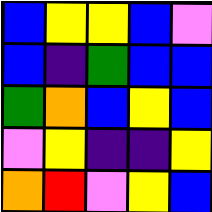[["blue", "yellow", "yellow", "blue", "violet"], ["blue", "indigo", "green", "blue", "blue"], ["green", "orange", "blue", "yellow", "blue"], ["violet", "yellow", "indigo", "indigo", "yellow"], ["orange", "red", "violet", "yellow", "blue"]]